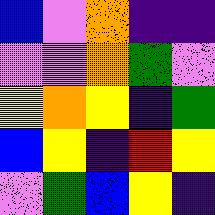[["blue", "violet", "orange", "indigo", "indigo"], ["violet", "violet", "orange", "green", "violet"], ["yellow", "orange", "yellow", "indigo", "green"], ["blue", "yellow", "indigo", "red", "yellow"], ["violet", "green", "blue", "yellow", "indigo"]]